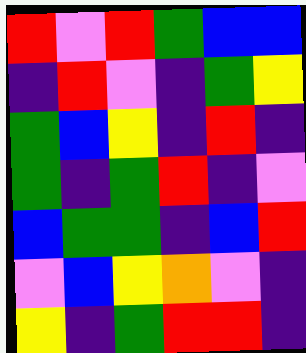[["red", "violet", "red", "green", "blue", "blue"], ["indigo", "red", "violet", "indigo", "green", "yellow"], ["green", "blue", "yellow", "indigo", "red", "indigo"], ["green", "indigo", "green", "red", "indigo", "violet"], ["blue", "green", "green", "indigo", "blue", "red"], ["violet", "blue", "yellow", "orange", "violet", "indigo"], ["yellow", "indigo", "green", "red", "red", "indigo"]]